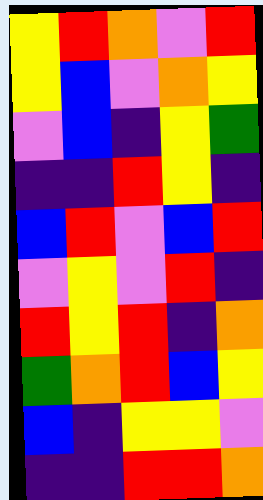[["yellow", "red", "orange", "violet", "red"], ["yellow", "blue", "violet", "orange", "yellow"], ["violet", "blue", "indigo", "yellow", "green"], ["indigo", "indigo", "red", "yellow", "indigo"], ["blue", "red", "violet", "blue", "red"], ["violet", "yellow", "violet", "red", "indigo"], ["red", "yellow", "red", "indigo", "orange"], ["green", "orange", "red", "blue", "yellow"], ["blue", "indigo", "yellow", "yellow", "violet"], ["indigo", "indigo", "red", "red", "orange"]]